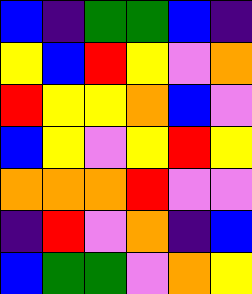[["blue", "indigo", "green", "green", "blue", "indigo"], ["yellow", "blue", "red", "yellow", "violet", "orange"], ["red", "yellow", "yellow", "orange", "blue", "violet"], ["blue", "yellow", "violet", "yellow", "red", "yellow"], ["orange", "orange", "orange", "red", "violet", "violet"], ["indigo", "red", "violet", "orange", "indigo", "blue"], ["blue", "green", "green", "violet", "orange", "yellow"]]